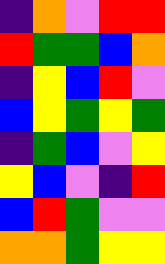[["indigo", "orange", "violet", "red", "red"], ["red", "green", "green", "blue", "orange"], ["indigo", "yellow", "blue", "red", "violet"], ["blue", "yellow", "green", "yellow", "green"], ["indigo", "green", "blue", "violet", "yellow"], ["yellow", "blue", "violet", "indigo", "red"], ["blue", "red", "green", "violet", "violet"], ["orange", "orange", "green", "yellow", "yellow"]]